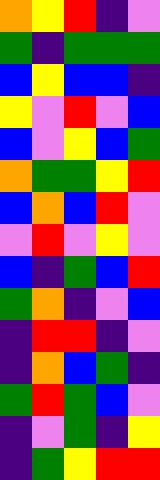[["orange", "yellow", "red", "indigo", "violet"], ["green", "indigo", "green", "green", "green"], ["blue", "yellow", "blue", "blue", "indigo"], ["yellow", "violet", "red", "violet", "blue"], ["blue", "violet", "yellow", "blue", "green"], ["orange", "green", "green", "yellow", "red"], ["blue", "orange", "blue", "red", "violet"], ["violet", "red", "violet", "yellow", "violet"], ["blue", "indigo", "green", "blue", "red"], ["green", "orange", "indigo", "violet", "blue"], ["indigo", "red", "red", "indigo", "violet"], ["indigo", "orange", "blue", "green", "indigo"], ["green", "red", "green", "blue", "violet"], ["indigo", "violet", "green", "indigo", "yellow"], ["indigo", "green", "yellow", "red", "red"]]